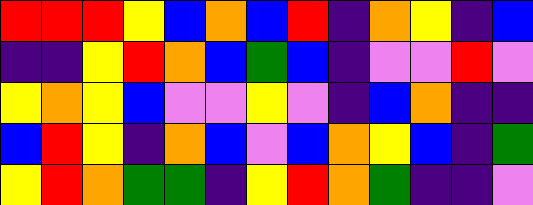[["red", "red", "red", "yellow", "blue", "orange", "blue", "red", "indigo", "orange", "yellow", "indigo", "blue"], ["indigo", "indigo", "yellow", "red", "orange", "blue", "green", "blue", "indigo", "violet", "violet", "red", "violet"], ["yellow", "orange", "yellow", "blue", "violet", "violet", "yellow", "violet", "indigo", "blue", "orange", "indigo", "indigo"], ["blue", "red", "yellow", "indigo", "orange", "blue", "violet", "blue", "orange", "yellow", "blue", "indigo", "green"], ["yellow", "red", "orange", "green", "green", "indigo", "yellow", "red", "orange", "green", "indigo", "indigo", "violet"]]